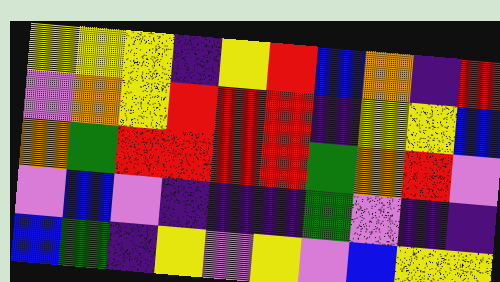[["yellow", "yellow", "yellow", "indigo", "yellow", "red", "blue", "orange", "indigo", "red"], ["violet", "orange", "yellow", "red", "red", "red", "indigo", "yellow", "yellow", "blue"], ["orange", "green", "red", "red", "red", "red", "green", "orange", "red", "violet"], ["violet", "blue", "violet", "indigo", "indigo", "indigo", "green", "violet", "indigo", "indigo"], ["blue", "green", "indigo", "yellow", "violet", "yellow", "violet", "blue", "yellow", "yellow"]]